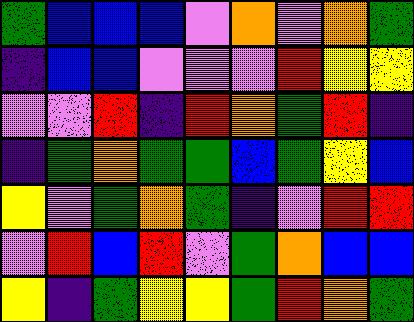[["green", "blue", "blue", "blue", "violet", "orange", "violet", "orange", "green"], ["indigo", "blue", "blue", "violet", "violet", "violet", "red", "yellow", "yellow"], ["violet", "violet", "red", "indigo", "red", "orange", "green", "red", "indigo"], ["indigo", "green", "orange", "green", "green", "blue", "green", "yellow", "blue"], ["yellow", "violet", "green", "orange", "green", "indigo", "violet", "red", "red"], ["violet", "red", "blue", "red", "violet", "green", "orange", "blue", "blue"], ["yellow", "indigo", "green", "yellow", "yellow", "green", "red", "orange", "green"]]